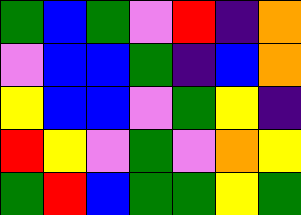[["green", "blue", "green", "violet", "red", "indigo", "orange"], ["violet", "blue", "blue", "green", "indigo", "blue", "orange"], ["yellow", "blue", "blue", "violet", "green", "yellow", "indigo"], ["red", "yellow", "violet", "green", "violet", "orange", "yellow"], ["green", "red", "blue", "green", "green", "yellow", "green"]]